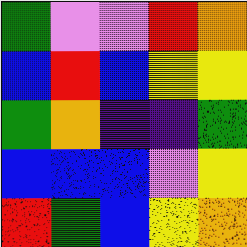[["green", "violet", "violet", "red", "orange"], ["blue", "red", "blue", "yellow", "yellow"], ["green", "orange", "indigo", "indigo", "green"], ["blue", "blue", "blue", "violet", "yellow"], ["red", "green", "blue", "yellow", "orange"]]